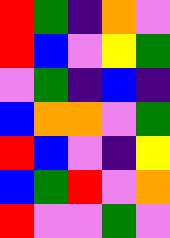[["red", "green", "indigo", "orange", "violet"], ["red", "blue", "violet", "yellow", "green"], ["violet", "green", "indigo", "blue", "indigo"], ["blue", "orange", "orange", "violet", "green"], ["red", "blue", "violet", "indigo", "yellow"], ["blue", "green", "red", "violet", "orange"], ["red", "violet", "violet", "green", "violet"]]